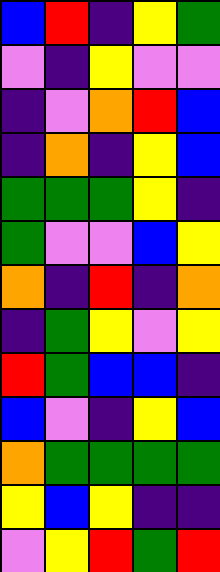[["blue", "red", "indigo", "yellow", "green"], ["violet", "indigo", "yellow", "violet", "violet"], ["indigo", "violet", "orange", "red", "blue"], ["indigo", "orange", "indigo", "yellow", "blue"], ["green", "green", "green", "yellow", "indigo"], ["green", "violet", "violet", "blue", "yellow"], ["orange", "indigo", "red", "indigo", "orange"], ["indigo", "green", "yellow", "violet", "yellow"], ["red", "green", "blue", "blue", "indigo"], ["blue", "violet", "indigo", "yellow", "blue"], ["orange", "green", "green", "green", "green"], ["yellow", "blue", "yellow", "indigo", "indigo"], ["violet", "yellow", "red", "green", "red"]]